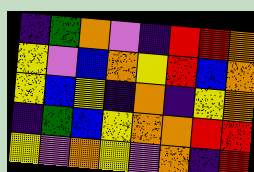[["indigo", "green", "orange", "violet", "indigo", "red", "red", "orange"], ["yellow", "violet", "blue", "orange", "yellow", "red", "blue", "orange"], ["yellow", "blue", "yellow", "indigo", "orange", "indigo", "yellow", "orange"], ["indigo", "green", "blue", "yellow", "orange", "orange", "red", "red"], ["yellow", "violet", "orange", "yellow", "violet", "orange", "indigo", "red"]]